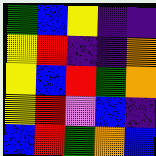[["green", "blue", "yellow", "indigo", "indigo"], ["yellow", "red", "indigo", "indigo", "orange"], ["yellow", "blue", "red", "green", "orange"], ["yellow", "red", "violet", "blue", "indigo"], ["blue", "red", "green", "orange", "blue"]]